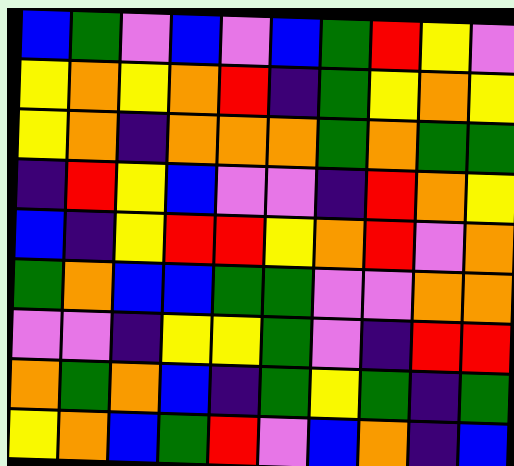[["blue", "green", "violet", "blue", "violet", "blue", "green", "red", "yellow", "violet"], ["yellow", "orange", "yellow", "orange", "red", "indigo", "green", "yellow", "orange", "yellow"], ["yellow", "orange", "indigo", "orange", "orange", "orange", "green", "orange", "green", "green"], ["indigo", "red", "yellow", "blue", "violet", "violet", "indigo", "red", "orange", "yellow"], ["blue", "indigo", "yellow", "red", "red", "yellow", "orange", "red", "violet", "orange"], ["green", "orange", "blue", "blue", "green", "green", "violet", "violet", "orange", "orange"], ["violet", "violet", "indigo", "yellow", "yellow", "green", "violet", "indigo", "red", "red"], ["orange", "green", "orange", "blue", "indigo", "green", "yellow", "green", "indigo", "green"], ["yellow", "orange", "blue", "green", "red", "violet", "blue", "orange", "indigo", "blue"]]